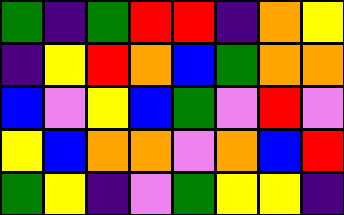[["green", "indigo", "green", "red", "red", "indigo", "orange", "yellow"], ["indigo", "yellow", "red", "orange", "blue", "green", "orange", "orange"], ["blue", "violet", "yellow", "blue", "green", "violet", "red", "violet"], ["yellow", "blue", "orange", "orange", "violet", "orange", "blue", "red"], ["green", "yellow", "indigo", "violet", "green", "yellow", "yellow", "indigo"]]